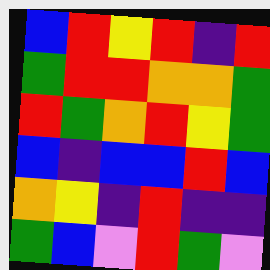[["blue", "red", "yellow", "red", "indigo", "red"], ["green", "red", "red", "orange", "orange", "green"], ["red", "green", "orange", "red", "yellow", "green"], ["blue", "indigo", "blue", "blue", "red", "blue"], ["orange", "yellow", "indigo", "red", "indigo", "indigo"], ["green", "blue", "violet", "red", "green", "violet"]]